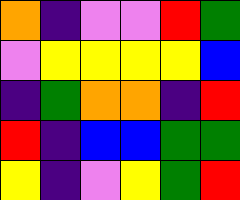[["orange", "indigo", "violet", "violet", "red", "green"], ["violet", "yellow", "yellow", "yellow", "yellow", "blue"], ["indigo", "green", "orange", "orange", "indigo", "red"], ["red", "indigo", "blue", "blue", "green", "green"], ["yellow", "indigo", "violet", "yellow", "green", "red"]]